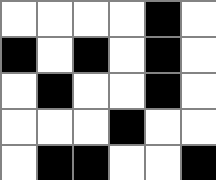[["white", "white", "white", "white", "black", "white"], ["black", "white", "black", "white", "black", "white"], ["white", "black", "white", "white", "black", "white"], ["white", "white", "white", "black", "white", "white"], ["white", "black", "black", "white", "white", "black"]]